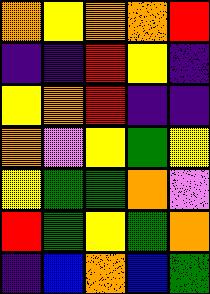[["orange", "yellow", "orange", "orange", "red"], ["indigo", "indigo", "red", "yellow", "indigo"], ["yellow", "orange", "red", "indigo", "indigo"], ["orange", "violet", "yellow", "green", "yellow"], ["yellow", "green", "green", "orange", "violet"], ["red", "green", "yellow", "green", "orange"], ["indigo", "blue", "orange", "blue", "green"]]